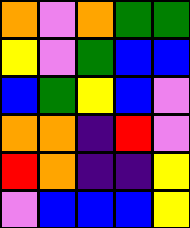[["orange", "violet", "orange", "green", "green"], ["yellow", "violet", "green", "blue", "blue"], ["blue", "green", "yellow", "blue", "violet"], ["orange", "orange", "indigo", "red", "violet"], ["red", "orange", "indigo", "indigo", "yellow"], ["violet", "blue", "blue", "blue", "yellow"]]